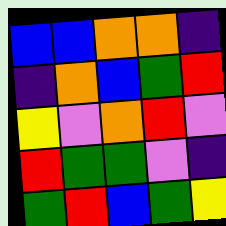[["blue", "blue", "orange", "orange", "indigo"], ["indigo", "orange", "blue", "green", "red"], ["yellow", "violet", "orange", "red", "violet"], ["red", "green", "green", "violet", "indigo"], ["green", "red", "blue", "green", "yellow"]]